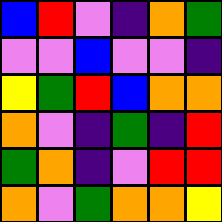[["blue", "red", "violet", "indigo", "orange", "green"], ["violet", "violet", "blue", "violet", "violet", "indigo"], ["yellow", "green", "red", "blue", "orange", "orange"], ["orange", "violet", "indigo", "green", "indigo", "red"], ["green", "orange", "indigo", "violet", "red", "red"], ["orange", "violet", "green", "orange", "orange", "yellow"]]